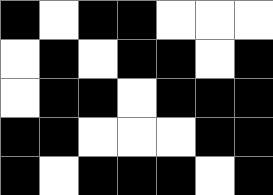[["black", "white", "black", "black", "white", "white", "white"], ["white", "black", "white", "black", "black", "white", "black"], ["white", "black", "black", "white", "black", "black", "black"], ["black", "black", "white", "white", "white", "black", "black"], ["black", "white", "black", "black", "black", "white", "black"]]